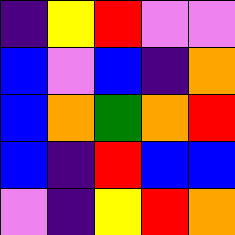[["indigo", "yellow", "red", "violet", "violet"], ["blue", "violet", "blue", "indigo", "orange"], ["blue", "orange", "green", "orange", "red"], ["blue", "indigo", "red", "blue", "blue"], ["violet", "indigo", "yellow", "red", "orange"]]